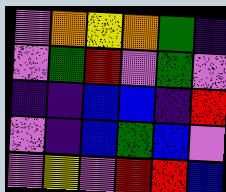[["violet", "orange", "yellow", "orange", "green", "indigo"], ["violet", "green", "red", "violet", "green", "violet"], ["indigo", "indigo", "blue", "blue", "indigo", "red"], ["violet", "indigo", "blue", "green", "blue", "violet"], ["violet", "yellow", "violet", "red", "red", "blue"]]